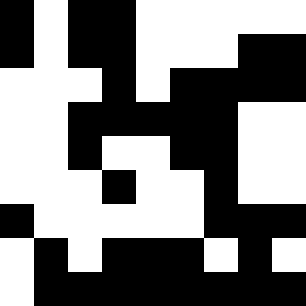[["black", "white", "black", "black", "white", "white", "white", "white", "white"], ["black", "white", "black", "black", "white", "white", "white", "black", "black"], ["white", "white", "white", "black", "white", "black", "black", "black", "black"], ["white", "white", "black", "black", "black", "black", "black", "white", "white"], ["white", "white", "black", "white", "white", "black", "black", "white", "white"], ["white", "white", "white", "black", "white", "white", "black", "white", "white"], ["black", "white", "white", "white", "white", "white", "black", "black", "black"], ["white", "black", "white", "black", "black", "black", "white", "black", "white"], ["white", "black", "black", "black", "black", "black", "black", "black", "black"]]